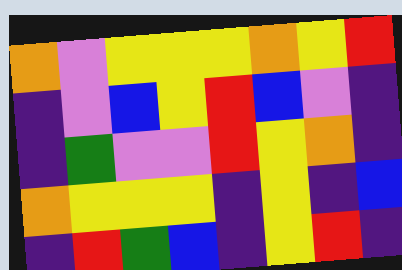[["orange", "violet", "yellow", "yellow", "yellow", "orange", "yellow", "red"], ["indigo", "violet", "blue", "yellow", "red", "blue", "violet", "indigo"], ["indigo", "green", "violet", "violet", "red", "yellow", "orange", "indigo"], ["orange", "yellow", "yellow", "yellow", "indigo", "yellow", "indigo", "blue"], ["indigo", "red", "green", "blue", "indigo", "yellow", "red", "indigo"]]